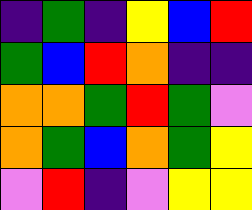[["indigo", "green", "indigo", "yellow", "blue", "red"], ["green", "blue", "red", "orange", "indigo", "indigo"], ["orange", "orange", "green", "red", "green", "violet"], ["orange", "green", "blue", "orange", "green", "yellow"], ["violet", "red", "indigo", "violet", "yellow", "yellow"]]